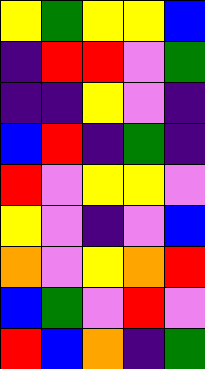[["yellow", "green", "yellow", "yellow", "blue"], ["indigo", "red", "red", "violet", "green"], ["indigo", "indigo", "yellow", "violet", "indigo"], ["blue", "red", "indigo", "green", "indigo"], ["red", "violet", "yellow", "yellow", "violet"], ["yellow", "violet", "indigo", "violet", "blue"], ["orange", "violet", "yellow", "orange", "red"], ["blue", "green", "violet", "red", "violet"], ["red", "blue", "orange", "indigo", "green"]]